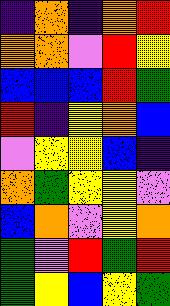[["indigo", "orange", "indigo", "orange", "red"], ["orange", "orange", "violet", "red", "yellow"], ["blue", "blue", "blue", "red", "green"], ["red", "indigo", "yellow", "orange", "blue"], ["violet", "yellow", "yellow", "blue", "indigo"], ["orange", "green", "yellow", "yellow", "violet"], ["blue", "orange", "violet", "yellow", "orange"], ["green", "violet", "red", "green", "red"], ["green", "yellow", "blue", "yellow", "green"]]